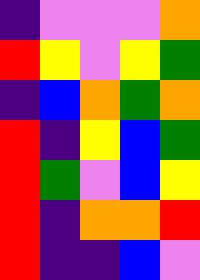[["indigo", "violet", "violet", "violet", "orange"], ["red", "yellow", "violet", "yellow", "green"], ["indigo", "blue", "orange", "green", "orange"], ["red", "indigo", "yellow", "blue", "green"], ["red", "green", "violet", "blue", "yellow"], ["red", "indigo", "orange", "orange", "red"], ["red", "indigo", "indigo", "blue", "violet"]]